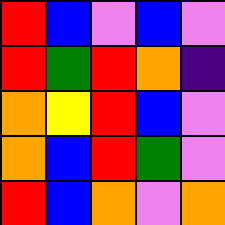[["red", "blue", "violet", "blue", "violet"], ["red", "green", "red", "orange", "indigo"], ["orange", "yellow", "red", "blue", "violet"], ["orange", "blue", "red", "green", "violet"], ["red", "blue", "orange", "violet", "orange"]]